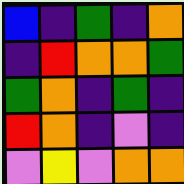[["blue", "indigo", "green", "indigo", "orange"], ["indigo", "red", "orange", "orange", "green"], ["green", "orange", "indigo", "green", "indigo"], ["red", "orange", "indigo", "violet", "indigo"], ["violet", "yellow", "violet", "orange", "orange"]]